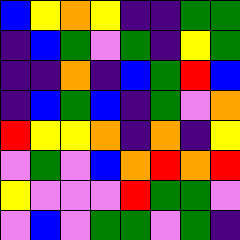[["blue", "yellow", "orange", "yellow", "indigo", "indigo", "green", "green"], ["indigo", "blue", "green", "violet", "green", "indigo", "yellow", "green"], ["indigo", "indigo", "orange", "indigo", "blue", "green", "red", "blue"], ["indigo", "blue", "green", "blue", "indigo", "green", "violet", "orange"], ["red", "yellow", "yellow", "orange", "indigo", "orange", "indigo", "yellow"], ["violet", "green", "violet", "blue", "orange", "red", "orange", "red"], ["yellow", "violet", "violet", "violet", "red", "green", "green", "violet"], ["violet", "blue", "violet", "green", "green", "violet", "green", "indigo"]]